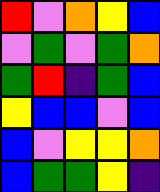[["red", "violet", "orange", "yellow", "blue"], ["violet", "green", "violet", "green", "orange"], ["green", "red", "indigo", "green", "blue"], ["yellow", "blue", "blue", "violet", "blue"], ["blue", "violet", "yellow", "yellow", "orange"], ["blue", "green", "green", "yellow", "indigo"]]